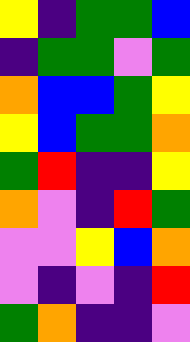[["yellow", "indigo", "green", "green", "blue"], ["indigo", "green", "green", "violet", "green"], ["orange", "blue", "blue", "green", "yellow"], ["yellow", "blue", "green", "green", "orange"], ["green", "red", "indigo", "indigo", "yellow"], ["orange", "violet", "indigo", "red", "green"], ["violet", "violet", "yellow", "blue", "orange"], ["violet", "indigo", "violet", "indigo", "red"], ["green", "orange", "indigo", "indigo", "violet"]]